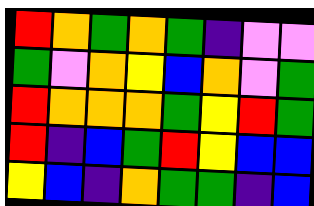[["red", "orange", "green", "orange", "green", "indigo", "violet", "violet"], ["green", "violet", "orange", "yellow", "blue", "orange", "violet", "green"], ["red", "orange", "orange", "orange", "green", "yellow", "red", "green"], ["red", "indigo", "blue", "green", "red", "yellow", "blue", "blue"], ["yellow", "blue", "indigo", "orange", "green", "green", "indigo", "blue"]]